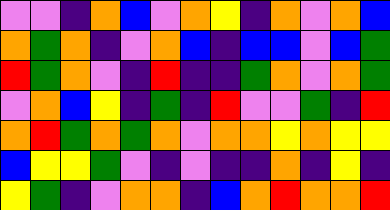[["violet", "violet", "indigo", "orange", "blue", "violet", "orange", "yellow", "indigo", "orange", "violet", "orange", "blue"], ["orange", "green", "orange", "indigo", "violet", "orange", "blue", "indigo", "blue", "blue", "violet", "blue", "green"], ["red", "green", "orange", "violet", "indigo", "red", "indigo", "indigo", "green", "orange", "violet", "orange", "green"], ["violet", "orange", "blue", "yellow", "indigo", "green", "indigo", "red", "violet", "violet", "green", "indigo", "red"], ["orange", "red", "green", "orange", "green", "orange", "violet", "orange", "orange", "yellow", "orange", "yellow", "yellow"], ["blue", "yellow", "yellow", "green", "violet", "indigo", "violet", "indigo", "indigo", "orange", "indigo", "yellow", "indigo"], ["yellow", "green", "indigo", "violet", "orange", "orange", "indigo", "blue", "orange", "red", "orange", "orange", "red"]]